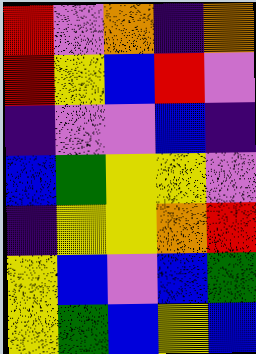[["red", "violet", "orange", "indigo", "orange"], ["red", "yellow", "blue", "red", "violet"], ["indigo", "violet", "violet", "blue", "indigo"], ["blue", "green", "yellow", "yellow", "violet"], ["indigo", "yellow", "yellow", "orange", "red"], ["yellow", "blue", "violet", "blue", "green"], ["yellow", "green", "blue", "yellow", "blue"]]